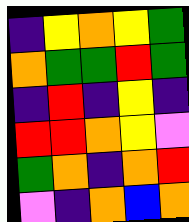[["indigo", "yellow", "orange", "yellow", "green"], ["orange", "green", "green", "red", "green"], ["indigo", "red", "indigo", "yellow", "indigo"], ["red", "red", "orange", "yellow", "violet"], ["green", "orange", "indigo", "orange", "red"], ["violet", "indigo", "orange", "blue", "orange"]]